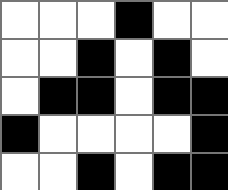[["white", "white", "white", "black", "white", "white"], ["white", "white", "black", "white", "black", "white"], ["white", "black", "black", "white", "black", "black"], ["black", "white", "white", "white", "white", "black"], ["white", "white", "black", "white", "black", "black"]]